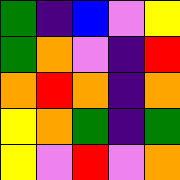[["green", "indigo", "blue", "violet", "yellow"], ["green", "orange", "violet", "indigo", "red"], ["orange", "red", "orange", "indigo", "orange"], ["yellow", "orange", "green", "indigo", "green"], ["yellow", "violet", "red", "violet", "orange"]]